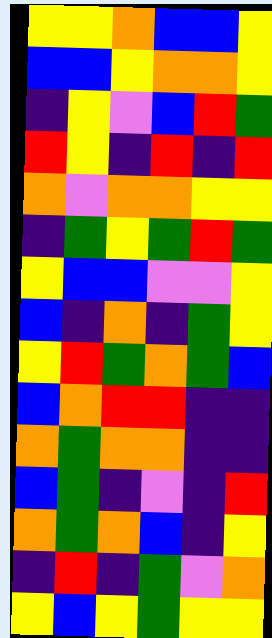[["yellow", "yellow", "orange", "blue", "blue", "yellow"], ["blue", "blue", "yellow", "orange", "orange", "yellow"], ["indigo", "yellow", "violet", "blue", "red", "green"], ["red", "yellow", "indigo", "red", "indigo", "red"], ["orange", "violet", "orange", "orange", "yellow", "yellow"], ["indigo", "green", "yellow", "green", "red", "green"], ["yellow", "blue", "blue", "violet", "violet", "yellow"], ["blue", "indigo", "orange", "indigo", "green", "yellow"], ["yellow", "red", "green", "orange", "green", "blue"], ["blue", "orange", "red", "red", "indigo", "indigo"], ["orange", "green", "orange", "orange", "indigo", "indigo"], ["blue", "green", "indigo", "violet", "indigo", "red"], ["orange", "green", "orange", "blue", "indigo", "yellow"], ["indigo", "red", "indigo", "green", "violet", "orange"], ["yellow", "blue", "yellow", "green", "yellow", "yellow"]]